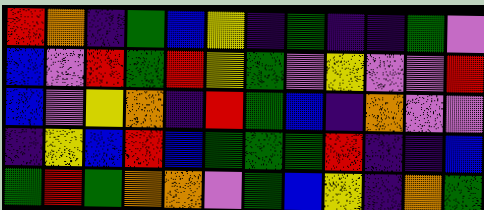[["red", "orange", "indigo", "green", "blue", "yellow", "indigo", "green", "indigo", "indigo", "green", "violet"], ["blue", "violet", "red", "green", "red", "yellow", "green", "violet", "yellow", "violet", "violet", "red"], ["blue", "violet", "yellow", "orange", "indigo", "red", "green", "blue", "indigo", "orange", "violet", "violet"], ["indigo", "yellow", "blue", "red", "blue", "green", "green", "green", "red", "indigo", "indigo", "blue"], ["green", "red", "green", "orange", "orange", "violet", "green", "blue", "yellow", "indigo", "orange", "green"]]